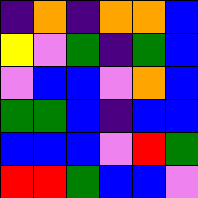[["indigo", "orange", "indigo", "orange", "orange", "blue"], ["yellow", "violet", "green", "indigo", "green", "blue"], ["violet", "blue", "blue", "violet", "orange", "blue"], ["green", "green", "blue", "indigo", "blue", "blue"], ["blue", "blue", "blue", "violet", "red", "green"], ["red", "red", "green", "blue", "blue", "violet"]]